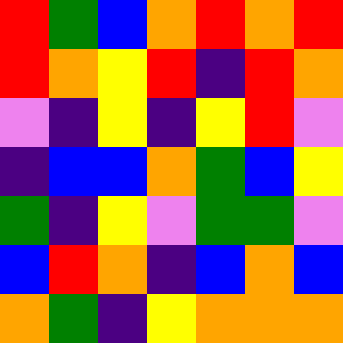[["red", "green", "blue", "orange", "red", "orange", "red"], ["red", "orange", "yellow", "red", "indigo", "red", "orange"], ["violet", "indigo", "yellow", "indigo", "yellow", "red", "violet"], ["indigo", "blue", "blue", "orange", "green", "blue", "yellow"], ["green", "indigo", "yellow", "violet", "green", "green", "violet"], ["blue", "red", "orange", "indigo", "blue", "orange", "blue"], ["orange", "green", "indigo", "yellow", "orange", "orange", "orange"]]